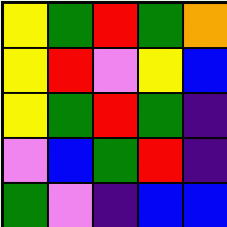[["yellow", "green", "red", "green", "orange"], ["yellow", "red", "violet", "yellow", "blue"], ["yellow", "green", "red", "green", "indigo"], ["violet", "blue", "green", "red", "indigo"], ["green", "violet", "indigo", "blue", "blue"]]